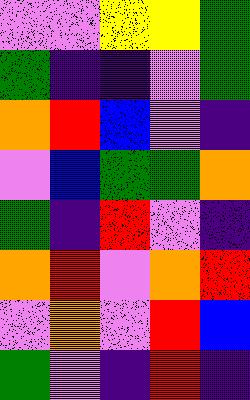[["violet", "violet", "yellow", "yellow", "green"], ["green", "indigo", "indigo", "violet", "green"], ["orange", "red", "blue", "violet", "indigo"], ["violet", "blue", "green", "green", "orange"], ["green", "indigo", "red", "violet", "indigo"], ["orange", "red", "violet", "orange", "red"], ["violet", "orange", "violet", "red", "blue"], ["green", "violet", "indigo", "red", "indigo"]]